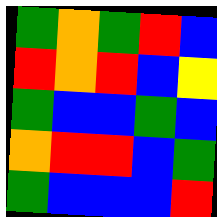[["green", "orange", "green", "red", "blue"], ["red", "orange", "red", "blue", "yellow"], ["green", "blue", "blue", "green", "blue"], ["orange", "red", "red", "blue", "green"], ["green", "blue", "blue", "blue", "red"]]